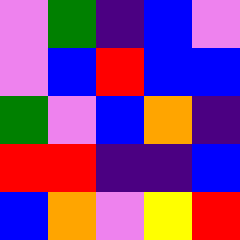[["violet", "green", "indigo", "blue", "violet"], ["violet", "blue", "red", "blue", "blue"], ["green", "violet", "blue", "orange", "indigo"], ["red", "red", "indigo", "indigo", "blue"], ["blue", "orange", "violet", "yellow", "red"]]